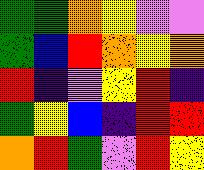[["green", "green", "orange", "yellow", "violet", "violet"], ["green", "blue", "red", "orange", "yellow", "orange"], ["red", "indigo", "violet", "yellow", "red", "indigo"], ["green", "yellow", "blue", "indigo", "red", "red"], ["orange", "red", "green", "violet", "red", "yellow"]]